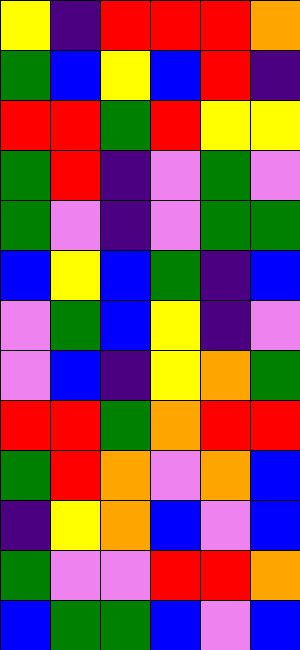[["yellow", "indigo", "red", "red", "red", "orange"], ["green", "blue", "yellow", "blue", "red", "indigo"], ["red", "red", "green", "red", "yellow", "yellow"], ["green", "red", "indigo", "violet", "green", "violet"], ["green", "violet", "indigo", "violet", "green", "green"], ["blue", "yellow", "blue", "green", "indigo", "blue"], ["violet", "green", "blue", "yellow", "indigo", "violet"], ["violet", "blue", "indigo", "yellow", "orange", "green"], ["red", "red", "green", "orange", "red", "red"], ["green", "red", "orange", "violet", "orange", "blue"], ["indigo", "yellow", "orange", "blue", "violet", "blue"], ["green", "violet", "violet", "red", "red", "orange"], ["blue", "green", "green", "blue", "violet", "blue"]]